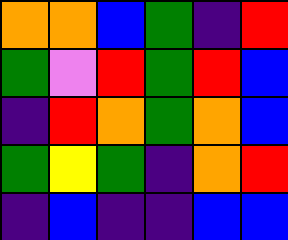[["orange", "orange", "blue", "green", "indigo", "red"], ["green", "violet", "red", "green", "red", "blue"], ["indigo", "red", "orange", "green", "orange", "blue"], ["green", "yellow", "green", "indigo", "orange", "red"], ["indigo", "blue", "indigo", "indigo", "blue", "blue"]]